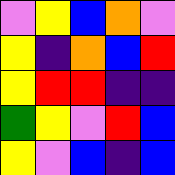[["violet", "yellow", "blue", "orange", "violet"], ["yellow", "indigo", "orange", "blue", "red"], ["yellow", "red", "red", "indigo", "indigo"], ["green", "yellow", "violet", "red", "blue"], ["yellow", "violet", "blue", "indigo", "blue"]]